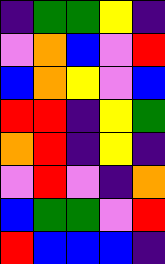[["indigo", "green", "green", "yellow", "indigo"], ["violet", "orange", "blue", "violet", "red"], ["blue", "orange", "yellow", "violet", "blue"], ["red", "red", "indigo", "yellow", "green"], ["orange", "red", "indigo", "yellow", "indigo"], ["violet", "red", "violet", "indigo", "orange"], ["blue", "green", "green", "violet", "red"], ["red", "blue", "blue", "blue", "indigo"]]